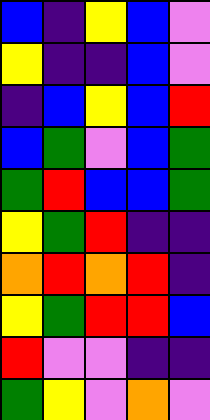[["blue", "indigo", "yellow", "blue", "violet"], ["yellow", "indigo", "indigo", "blue", "violet"], ["indigo", "blue", "yellow", "blue", "red"], ["blue", "green", "violet", "blue", "green"], ["green", "red", "blue", "blue", "green"], ["yellow", "green", "red", "indigo", "indigo"], ["orange", "red", "orange", "red", "indigo"], ["yellow", "green", "red", "red", "blue"], ["red", "violet", "violet", "indigo", "indigo"], ["green", "yellow", "violet", "orange", "violet"]]